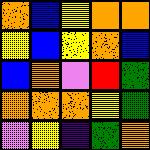[["orange", "blue", "yellow", "orange", "orange"], ["yellow", "blue", "yellow", "orange", "blue"], ["blue", "orange", "violet", "red", "green"], ["orange", "orange", "orange", "yellow", "green"], ["violet", "yellow", "indigo", "green", "orange"]]